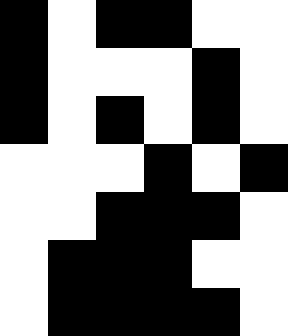[["black", "white", "black", "black", "white", "white"], ["black", "white", "white", "white", "black", "white"], ["black", "white", "black", "white", "black", "white"], ["white", "white", "white", "black", "white", "black"], ["white", "white", "black", "black", "black", "white"], ["white", "black", "black", "black", "white", "white"], ["white", "black", "black", "black", "black", "white"]]